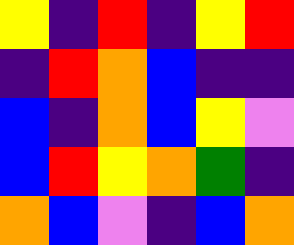[["yellow", "indigo", "red", "indigo", "yellow", "red"], ["indigo", "red", "orange", "blue", "indigo", "indigo"], ["blue", "indigo", "orange", "blue", "yellow", "violet"], ["blue", "red", "yellow", "orange", "green", "indigo"], ["orange", "blue", "violet", "indigo", "blue", "orange"]]